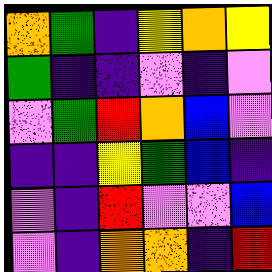[["orange", "green", "indigo", "yellow", "orange", "yellow"], ["green", "indigo", "indigo", "violet", "indigo", "violet"], ["violet", "green", "red", "orange", "blue", "violet"], ["indigo", "indigo", "yellow", "green", "blue", "indigo"], ["violet", "indigo", "red", "violet", "violet", "blue"], ["violet", "indigo", "orange", "orange", "indigo", "red"]]